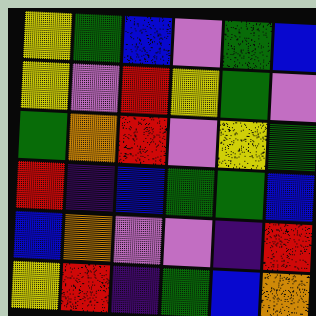[["yellow", "green", "blue", "violet", "green", "blue"], ["yellow", "violet", "red", "yellow", "green", "violet"], ["green", "orange", "red", "violet", "yellow", "green"], ["red", "indigo", "blue", "green", "green", "blue"], ["blue", "orange", "violet", "violet", "indigo", "red"], ["yellow", "red", "indigo", "green", "blue", "orange"]]